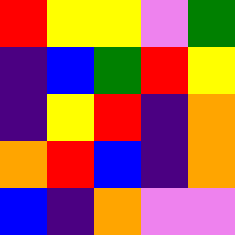[["red", "yellow", "yellow", "violet", "green"], ["indigo", "blue", "green", "red", "yellow"], ["indigo", "yellow", "red", "indigo", "orange"], ["orange", "red", "blue", "indigo", "orange"], ["blue", "indigo", "orange", "violet", "violet"]]